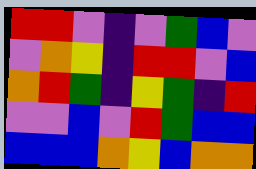[["red", "red", "violet", "indigo", "violet", "green", "blue", "violet"], ["violet", "orange", "yellow", "indigo", "red", "red", "violet", "blue"], ["orange", "red", "green", "indigo", "yellow", "green", "indigo", "red"], ["violet", "violet", "blue", "violet", "red", "green", "blue", "blue"], ["blue", "blue", "blue", "orange", "yellow", "blue", "orange", "orange"]]